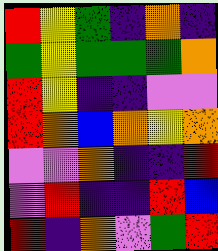[["red", "yellow", "green", "indigo", "orange", "indigo"], ["green", "yellow", "green", "green", "green", "orange"], ["red", "yellow", "indigo", "indigo", "violet", "violet"], ["red", "orange", "blue", "orange", "yellow", "orange"], ["violet", "violet", "orange", "indigo", "indigo", "red"], ["violet", "red", "indigo", "indigo", "red", "blue"], ["red", "indigo", "orange", "violet", "green", "red"]]